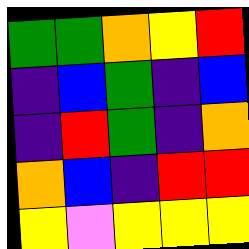[["green", "green", "orange", "yellow", "red"], ["indigo", "blue", "green", "indigo", "blue"], ["indigo", "red", "green", "indigo", "orange"], ["orange", "blue", "indigo", "red", "red"], ["yellow", "violet", "yellow", "yellow", "yellow"]]